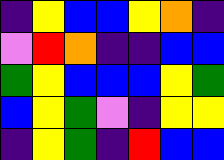[["indigo", "yellow", "blue", "blue", "yellow", "orange", "indigo"], ["violet", "red", "orange", "indigo", "indigo", "blue", "blue"], ["green", "yellow", "blue", "blue", "blue", "yellow", "green"], ["blue", "yellow", "green", "violet", "indigo", "yellow", "yellow"], ["indigo", "yellow", "green", "indigo", "red", "blue", "blue"]]